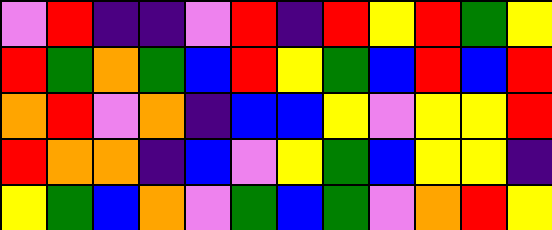[["violet", "red", "indigo", "indigo", "violet", "red", "indigo", "red", "yellow", "red", "green", "yellow"], ["red", "green", "orange", "green", "blue", "red", "yellow", "green", "blue", "red", "blue", "red"], ["orange", "red", "violet", "orange", "indigo", "blue", "blue", "yellow", "violet", "yellow", "yellow", "red"], ["red", "orange", "orange", "indigo", "blue", "violet", "yellow", "green", "blue", "yellow", "yellow", "indigo"], ["yellow", "green", "blue", "orange", "violet", "green", "blue", "green", "violet", "orange", "red", "yellow"]]